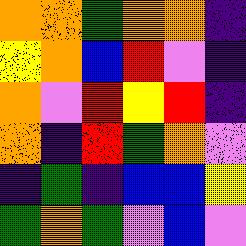[["orange", "orange", "green", "orange", "orange", "indigo"], ["yellow", "orange", "blue", "red", "violet", "indigo"], ["orange", "violet", "red", "yellow", "red", "indigo"], ["orange", "indigo", "red", "green", "orange", "violet"], ["indigo", "green", "indigo", "blue", "blue", "yellow"], ["green", "orange", "green", "violet", "blue", "violet"]]